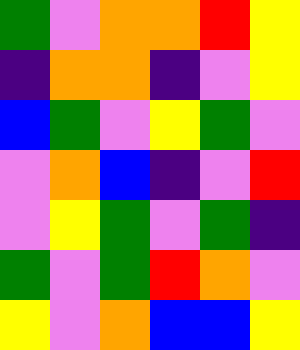[["green", "violet", "orange", "orange", "red", "yellow"], ["indigo", "orange", "orange", "indigo", "violet", "yellow"], ["blue", "green", "violet", "yellow", "green", "violet"], ["violet", "orange", "blue", "indigo", "violet", "red"], ["violet", "yellow", "green", "violet", "green", "indigo"], ["green", "violet", "green", "red", "orange", "violet"], ["yellow", "violet", "orange", "blue", "blue", "yellow"]]